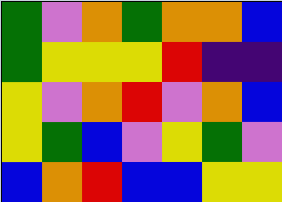[["green", "violet", "orange", "green", "orange", "orange", "blue"], ["green", "yellow", "yellow", "yellow", "red", "indigo", "indigo"], ["yellow", "violet", "orange", "red", "violet", "orange", "blue"], ["yellow", "green", "blue", "violet", "yellow", "green", "violet"], ["blue", "orange", "red", "blue", "blue", "yellow", "yellow"]]